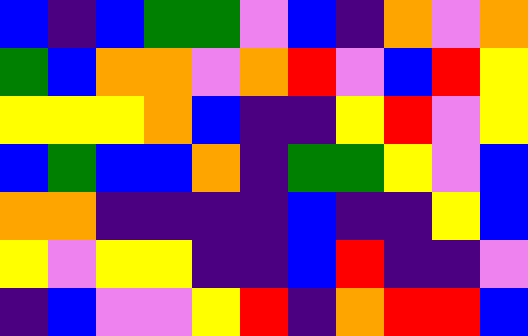[["blue", "indigo", "blue", "green", "green", "violet", "blue", "indigo", "orange", "violet", "orange"], ["green", "blue", "orange", "orange", "violet", "orange", "red", "violet", "blue", "red", "yellow"], ["yellow", "yellow", "yellow", "orange", "blue", "indigo", "indigo", "yellow", "red", "violet", "yellow"], ["blue", "green", "blue", "blue", "orange", "indigo", "green", "green", "yellow", "violet", "blue"], ["orange", "orange", "indigo", "indigo", "indigo", "indigo", "blue", "indigo", "indigo", "yellow", "blue"], ["yellow", "violet", "yellow", "yellow", "indigo", "indigo", "blue", "red", "indigo", "indigo", "violet"], ["indigo", "blue", "violet", "violet", "yellow", "red", "indigo", "orange", "red", "red", "blue"]]